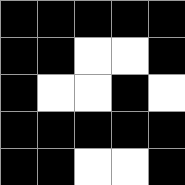[["black", "black", "black", "black", "black"], ["black", "black", "white", "white", "black"], ["black", "white", "white", "black", "white"], ["black", "black", "black", "black", "black"], ["black", "black", "white", "white", "black"]]